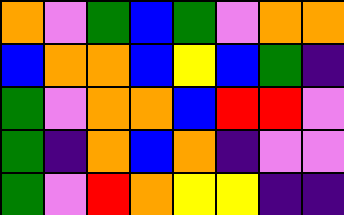[["orange", "violet", "green", "blue", "green", "violet", "orange", "orange"], ["blue", "orange", "orange", "blue", "yellow", "blue", "green", "indigo"], ["green", "violet", "orange", "orange", "blue", "red", "red", "violet"], ["green", "indigo", "orange", "blue", "orange", "indigo", "violet", "violet"], ["green", "violet", "red", "orange", "yellow", "yellow", "indigo", "indigo"]]